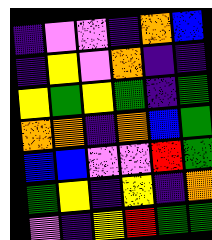[["indigo", "violet", "violet", "indigo", "orange", "blue"], ["indigo", "yellow", "violet", "orange", "indigo", "indigo"], ["yellow", "green", "yellow", "green", "indigo", "green"], ["orange", "orange", "indigo", "orange", "blue", "green"], ["blue", "blue", "violet", "violet", "red", "green"], ["green", "yellow", "indigo", "yellow", "indigo", "orange"], ["violet", "indigo", "yellow", "red", "green", "green"]]